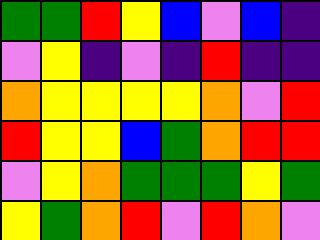[["green", "green", "red", "yellow", "blue", "violet", "blue", "indigo"], ["violet", "yellow", "indigo", "violet", "indigo", "red", "indigo", "indigo"], ["orange", "yellow", "yellow", "yellow", "yellow", "orange", "violet", "red"], ["red", "yellow", "yellow", "blue", "green", "orange", "red", "red"], ["violet", "yellow", "orange", "green", "green", "green", "yellow", "green"], ["yellow", "green", "orange", "red", "violet", "red", "orange", "violet"]]